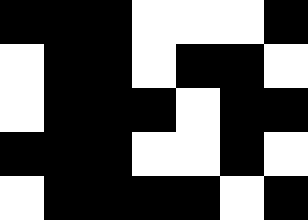[["black", "black", "black", "white", "white", "white", "black"], ["white", "black", "black", "white", "black", "black", "white"], ["white", "black", "black", "black", "white", "black", "black"], ["black", "black", "black", "white", "white", "black", "white"], ["white", "black", "black", "black", "black", "white", "black"]]